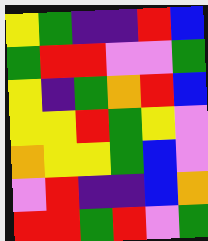[["yellow", "green", "indigo", "indigo", "red", "blue"], ["green", "red", "red", "violet", "violet", "green"], ["yellow", "indigo", "green", "orange", "red", "blue"], ["yellow", "yellow", "red", "green", "yellow", "violet"], ["orange", "yellow", "yellow", "green", "blue", "violet"], ["violet", "red", "indigo", "indigo", "blue", "orange"], ["red", "red", "green", "red", "violet", "green"]]